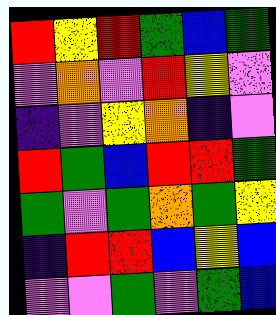[["red", "yellow", "red", "green", "blue", "green"], ["violet", "orange", "violet", "red", "yellow", "violet"], ["indigo", "violet", "yellow", "orange", "indigo", "violet"], ["red", "green", "blue", "red", "red", "green"], ["green", "violet", "green", "orange", "green", "yellow"], ["indigo", "red", "red", "blue", "yellow", "blue"], ["violet", "violet", "green", "violet", "green", "blue"]]